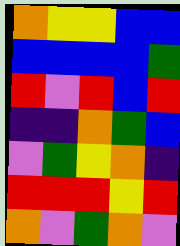[["orange", "yellow", "yellow", "blue", "blue"], ["blue", "blue", "blue", "blue", "green"], ["red", "violet", "red", "blue", "red"], ["indigo", "indigo", "orange", "green", "blue"], ["violet", "green", "yellow", "orange", "indigo"], ["red", "red", "red", "yellow", "red"], ["orange", "violet", "green", "orange", "violet"]]